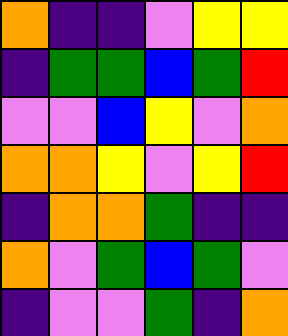[["orange", "indigo", "indigo", "violet", "yellow", "yellow"], ["indigo", "green", "green", "blue", "green", "red"], ["violet", "violet", "blue", "yellow", "violet", "orange"], ["orange", "orange", "yellow", "violet", "yellow", "red"], ["indigo", "orange", "orange", "green", "indigo", "indigo"], ["orange", "violet", "green", "blue", "green", "violet"], ["indigo", "violet", "violet", "green", "indigo", "orange"]]